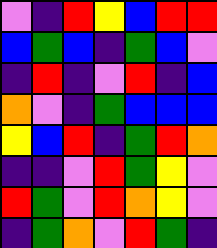[["violet", "indigo", "red", "yellow", "blue", "red", "red"], ["blue", "green", "blue", "indigo", "green", "blue", "violet"], ["indigo", "red", "indigo", "violet", "red", "indigo", "blue"], ["orange", "violet", "indigo", "green", "blue", "blue", "blue"], ["yellow", "blue", "red", "indigo", "green", "red", "orange"], ["indigo", "indigo", "violet", "red", "green", "yellow", "violet"], ["red", "green", "violet", "red", "orange", "yellow", "violet"], ["indigo", "green", "orange", "violet", "red", "green", "indigo"]]